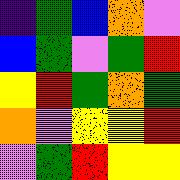[["indigo", "green", "blue", "orange", "violet"], ["blue", "green", "violet", "green", "red"], ["yellow", "red", "green", "orange", "green"], ["orange", "violet", "yellow", "yellow", "red"], ["violet", "green", "red", "yellow", "yellow"]]